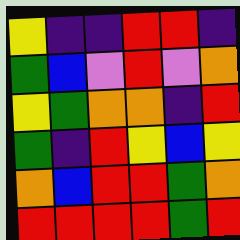[["yellow", "indigo", "indigo", "red", "red", "indigo"], ["green", "blue", "violet", "red", "violet", "orange"], ["yellow", "green", "orange", "orange", "indigo", "red"], ["green", "indigo", "red", "yellow", "blue", "yellow"], ["orange", "blue", "red", "red", "green", "orange"], ["red", "red", "red", "red", "green", "red"]]